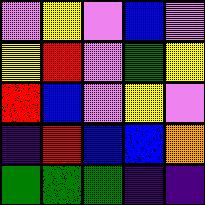[["violet", "yellow", "violet", "blue", "violet"], ["yellow", "red", "violet", "green", "yellow"], ["red", "blue", "violet", "yellow", "violet"], ["indigo", "red", "blue", "blue", "orange"], ["green", "green", "green", "indigo", "indigo"]]